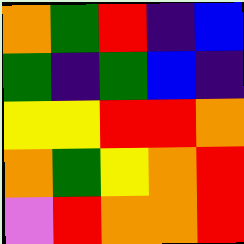[["orange", "green", "red", "indigo", "blue"], ["green", "indigo", "green", "blue", "indigo"], ["yellow", "yellow", "red", "red", "orange"], ["orange", "green", "yellow", "orange", "red"], ["violet", "red", "orange", "orange", "red"]]